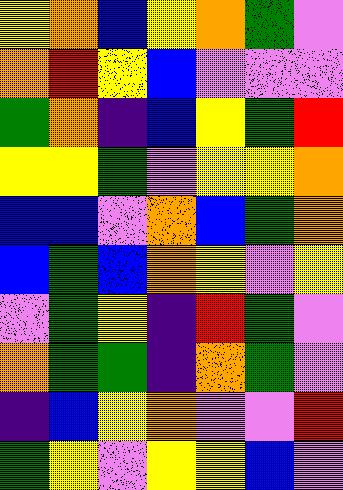[["yellow", "orange", "blue", "yellow", "orange", "green", "violet"], ["orange", "red", "yellow", "blue", "violet", "violet", "violet"], ["green", "orange", "indigo", "blue", "yellow", "green", "red"], ["yellow", "yellow", "green", "violet", "yellow", "yellow", "orange"], ["blue", "blue", "violet", "orange", "blue", "green", "orange"], ["blue", "green", "blue", "orange", "yellow", "violet", "yellow"], ["violet", "green", "yellow", "indigo", "red", "green", "violet"], ["orange", "green", "green", "indigo", "orange", "green", "violet"], ["indigo", "blue", "yellow", "orange", "violet", "violet", "red"], ["green", "yellow", "violet", "yellow", "yellow", "blue", "violet"]]